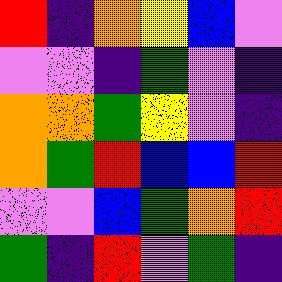[["red", "indigo", "orange", "yellow", "blue", "violet"], ["violet", "violet", "indigo", "green", "violet", "indigo"], ["orange", "orange", "green", "yellow", "violet", "indigo"], ["orange", "green", "red", "blue", "blue", "red"], ["violet", "violet", "blue", "green", "orange", "red"], ["green", "indigo", "red", "violet", "green", "indigo"]]